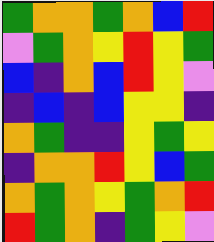[["green", "orange", "orange", "green", "orange", "blue", "red"], ["violet", "green", "orange", "yellow", "red", "yellow", "green"], ["blue", "indigo", "orange", "blue", "red", "yellow", "violet"], ["indigo", "blue", "indigo", "blue", "yellow", "yellow", "indigo"], ["orange", "green", "indigo", "indigo", "yellow", "green", "yellow"], ["indigo", "orange", "orange", "red", "yellow", "blue", "green"], ["orange", "green", "orange", "yellow", "green", "orange", "red"], ["red", "green", "orange", "indigo", "green", "yellow", "violet"]]